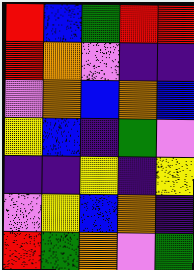[["red", "blue", "green", "red", "red"], ["red", "orange", "violet", "indigo", "indigo"], ["violet", "orange", "blue", "orange", "blue"], ["yellow", "blue", "indigo", "green", "violet"], ["indigo", "indigo", "yellow", "indigo", "yellow"], ["violet", "yellow", "blue", "orange", "indigo"], ["red", "green", "orange", "violet", "green"]]